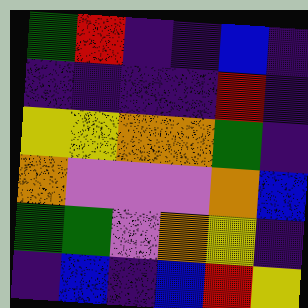[["green", "red", "indigo", "indigo", "blue", "indigo"], ["indigo", "indigo", "indigo", "indigo", "red", "indigo"], ["yellow", "yellow", "orange", "orange", "green", "indigo"], ["orange", "violet", "violet", "violet", "orange", "blue"], ["green", "green", "violet", "orange", "yellow", "indigo"], ["indigo", "blue", "indigo", "blue", "red", "yellow"]]